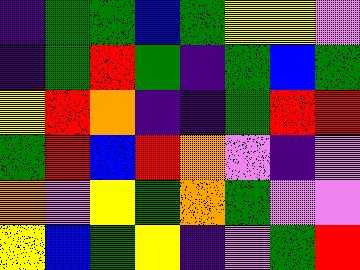[["indigo", "green", "green", "blue", "green", "yellow", "yellow", "violet"], ["indigo", "green", "red", "green", "indigo", "green", "blue", "green"], ["yellow", "red", "orange", "indigo", "indigo", "green", "red", "red"], ["green", "red", "blue", "red", "orange", "violet", "indigo", "violet"], ["orange", "violet", "yellow", "green", "orange", "green", "violet", "violet"], ["yellow", "blue", "green", "yellow", "indigo", "violet", "green", "red"]]